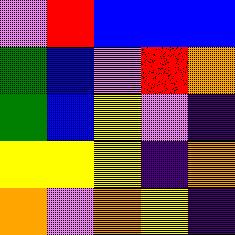[["violet", "red", "blue", "blue", "blue"], ["green", "blue", "violet", "red", "orange"], ["green", "blue", "yellow", "violet", "indigo"], ["yellow", "yellow", "yellow", "indigo", "orange"], ["orange", "violet", "orange", "yellow", "indigo"]]